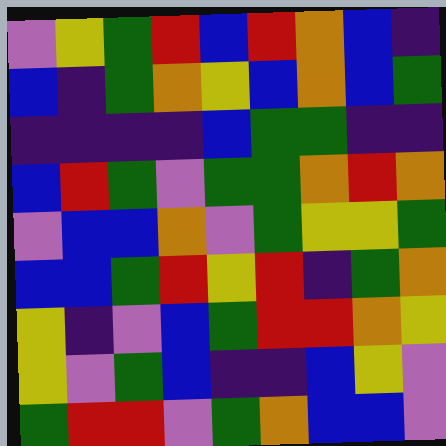[["violet", "yellow", "green", "red", "blue", "red", "orange", "blue", "indigo"], ["blue", "indigo", "green", "orange", "yellow", "blue", "orange", "blue", "green"], ["indigo", "indigo", "indigo", "indigo", "blue", "green", "green", "indigo", "indigo"], ["blue", "red", "green", "violet", "green", "green", "orange", "red", "orange"], ["violet", "blue", "blue", "orange", "violet", "green", "yellow", "yellow", "green"], ["blue", "blue", "green", "red", "yellow", "red", "indigo", "green", "orange"], ["yellow", "indigo", "violet", "blue", "green", "red", "red", "orange", "yellow"], ["yellow", "violet", "green", "blue", "indigo", "indigo", "blue", "yellow", "violet"], ["green", "red", "red", "violet", "green", "orange", "blue", "blue", "violet"]]